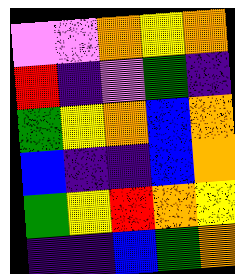[["violet", "violet", "orange", "yellow", "orange"], ["red", "indigo", "violet", "green", "indigo"], ["green", "yellow", "orange", "blue", "orange"], ["blue", "indigo", "indigo", "blue", "orange"], ["green", "yellow", "red", "orange", "yellow"], ["indigo", "indigo", "blue", "green", "orange"]]